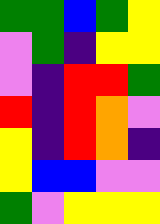[["green", "green", "blue", "green", "yellow"], ["violet", "green", "indigo", "yellow", "yellow"], ["violet", "indigo", "red", "red", "green"], ["red", "indigo", "red", "orange", "violet"], ["yellow", "indigo", "red", "orange", "indigo"], ["yellow", "blue", "blue", "violet", "violet"], ["green", "violet", "yellow", "yellow", "yellow"]]